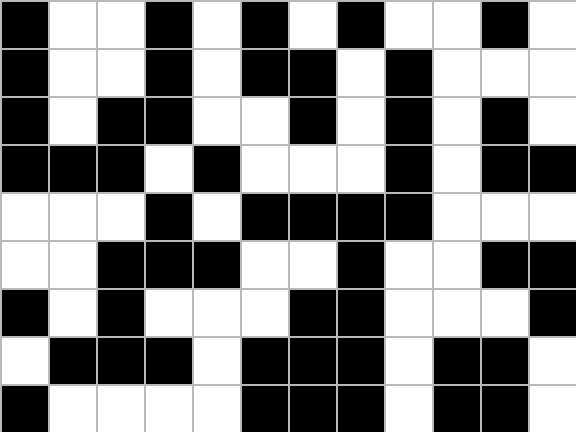[["black", "white", "white", "black", "white", "black", "white", "black", "white", "white", "black", "white"], ["black", "white", "white", "black", "white", "black", "black", "white", "black", "white", "white", "white"], ["black", "white", "black", "black", "white", "white", "black", "white", "black", "white", "black", "white"], ["black", "black", "black", "white", "black", "white", "white", "white", "black", "white", "black", "black"], ["white", "white", "white", "black", "white", "black", "black", "black", "black", "white", "white", "white"], ["white", "white", "black", "black", "black", "white", "white", "black", "white", "white", "black", "black"], ["black", "white", "black", "white", "white", "white", "black", "black", "white", "white", "white", "black"], ["white", "black", "black", "black", "white", "black", "black", "black", "white", "black", "black", "white"], ["black", "white", "white", "white", "white", "black", "black", "black", "white", "black", "black", "white"]]